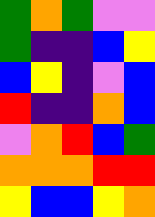[["green", "orange", "green", "violet", "violet"], ["green", "indigo", "indigo", "blue", "yellow"], ["blue", "yellow", "indigo", "violet", "blue"], ["red", "indigo", "indigo", "orange", "blue"], ["violet", "orange", "red", "blue", "green"], ["orange", "orange", "orange", "red", "red"], ["yellow", "blue", "blue", "yellow", "orange"]]